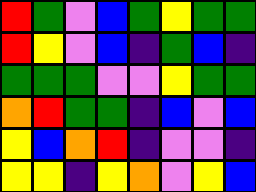[["red", "green", "violet", "blue", "green", "yellow", "green", "green"], ["red", "yellow", "violet", "blue", "indigo", "green", "blue", "indigo"], ["green", "green", "green", "violet", "violet", "yellow", "green", "green"], ["orange", "red", "green", "green", "indigo", "blue", "violet", "blue"], ["yellow", "blue", "orange", "red", "indigo", "violet", "violet", "indigo"], ["yellow", "yellow", "indigo", "yellow", "orange", "violet", "yellow", "blue"]]